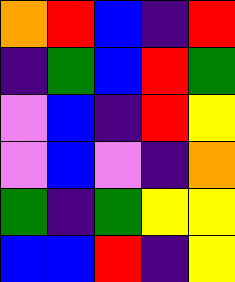[["orange", "red", "blue", "indigo", "red"], ["indigo", "green", "blue", "red", "green"], ["violet", "blue", "indigo", "red", "yellow"], ["violet", "blue", "violet", "indigo", "orange"], ["green", "indigo", "green", "yellow", "yellow"], ["blue", "blue", "red", "indigo", "yellow"]]